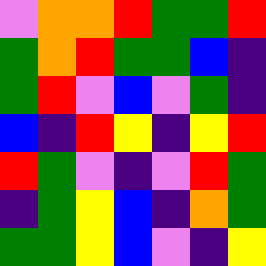[["violet", "orange", "orange", "red", "green", "green", "red"], ["green", "orange", "red", "green", "green", "blue", "indigo"], ["green", "red", "violet", "blue", "violet", "green", "indigo"], ["blue", "indigo", "red", "yellow", "indigo", "yellow", "red"], ["red", "green", "violet", "indigo", "violet", "red", "green"], ["indigo", "green", "yellow", "blue", "indigo", "orange", "green"], ["green", "green", "yellow", "blue", "violet", "indigo", "yellow"]]